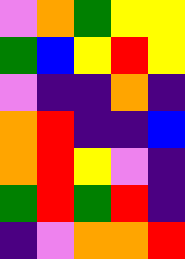[["violet", "orange", "green", "yellow", "yellow"], ["green", "blue", "yellow", "red", "yellow"], ["violet", "indigo", "indigo", "orange", "indigo"], ["orange", "red", "indigo", "indigo", "blue"], ["orange", "red", "yellow", "violet", "indigo"], ["green", "red", "green", "red", "indigo"], ["indigo", "violet", "orange", "orange", "red"]]